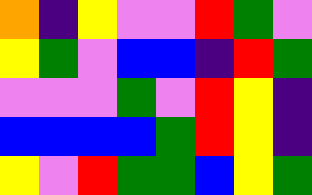[["orange", "indigo", "yellow", "violet", "violet", "red", "green", "violet"], ["yellow", "green", "violet", "blue", "blue", "indigo", "red", "green"], ["violet", "violet", "violet", "green", "violet", "red", "yellow", "indigo"], ["blue", "blue", "blue", "blue", "green", "red", "yellow", "indigo"], ["yellow", "violet", "red", "green", "green", "blue", "yellow", "green"]]